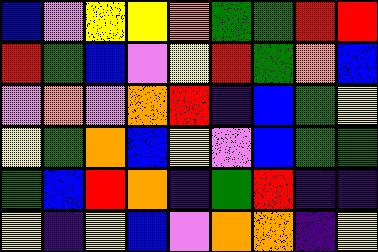[["blue", "violet", "yellow", "yellow", "orange", "green", "green", "red", "red"], ["red", "green", "blue", "violet", "yellow", "red", "green", "orange", "blue"], ["violet", "orange", "violet", "orange", "red", "indigo", "blue", "green", "yellow"], ["yellow", "green", "orange", "blue", "yellow", "violet", "blue", "green", "green"], ["green", "blue", "red", "orange", "indigo", "green", "red", "indigo", "indigo"], ["yellow", "indigo", "yellow", "blue", "violet", "orange", "orange", "indigo", "yellow"]]